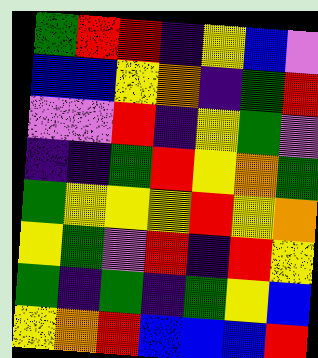[["green", "red", "red", "indigo", "yellow", "blue", "violet"], ["blue", "blue", "yellow", "orange", "indigo", "green", "red"], ["violet", "violet", "red", "indigo", "yellow", "green", "violet"], ["indigo", "indigo", "green", "red", "yellow", "orange", "green"], ["green", "yellow", "yellow", "yellow", "red", "yellow", "orange"], ["yellow", "green", "violet", "red", "indigo", "red", "yellow"], ["green", "indigo", "green", "indigo", "green", "yellow", "blue"], ["yellow", "orange", "red", "blue", "blue", "blue", "red"]]